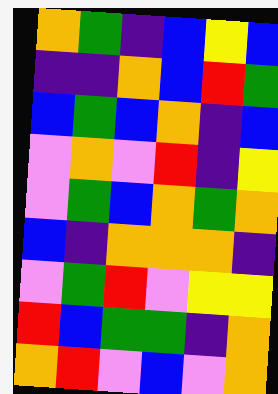[["orange", "green", "indigo", "blue", "yellow", "blue"], ["indigo", "indigo", "orange", "blue", "red", "green"], ["blue", "green", "blue", "orange", "indigo", "blue"], ["violet", "orange", "violet", "red", "indigo", "yellow"], ["violet", "green", "blue", "orange", "green", "orange"], ["blue", "indigo", "orange", "orange", "orange", "indigo"], ["violet", "green", "red", "violet", "yellow", "yellow"], ["red", "blue", "green", "green", "indigo", "orange"], ["orange", "red", "violet", "blue", "violet", "orange"]]